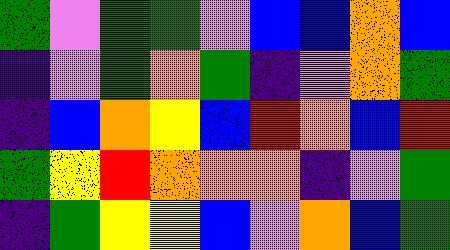[["green", "violet", "green", "green", "violet", "blue", "blue", "orange", "blue"], ["indigo", "violet", "green", "orange", "green", "indigo", "violet", "orange", "green"], ["indigo", "blue", "orange", "yellow", "blue", "red", "orange", "blue", "red"], ["green", "yellow", "red", "orange", "orange", "orange", "indigo", "violet", "green"], ["indigo", "green", "yellow", "yellow", "blue", "violet", "orange", "blue", "green"]]